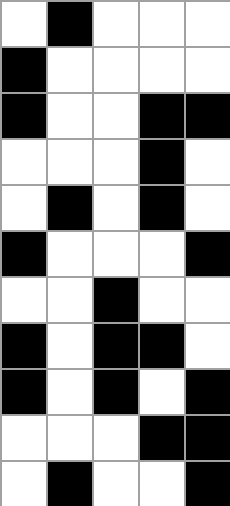[["white", "black", "white", "white", "white"], ["black", "white", "white", "white", "white"], ["black", "white", "white", "black", "black"], ["white", "white", "white", "black", "white"], ["white", "black", "white", "black", "white"], ["black", "white", "white", "white", "black"], ["white", "white", "black", "white", "white"], ["black", "white", "black", "black", "white"], ["black", "white", "black", "white", "black"], ["white", "white", "white", "black", "black"], ["white", "black", "white", "white", "black"]]